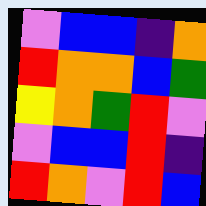[["violet", "blue", "blue", "indigo", "orange"], ["red", "orange", "orange", "blue", "green"], ["yellow", "orange", "green", "red", "violet"], ["violet", "blue", "blue", "red", "indigo"], ["red", "orange", "violet", "red", "blue"]]